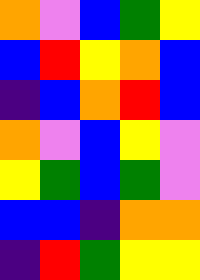[["orange", "violet", "blue", "green", "yellow"], ["blue", "red", "yellow", "orange", "blue"], ["indigo", "blue", "orange", "red", "blue"], ["orange", "violet", "blue", "yellow", "violet"], ["yellow", "green", "blue", "green", "violet"], ["blue", "blue", "indigo", "orange", "orange"], ["indigo", "red", "green", "yellow", "yellow"]]